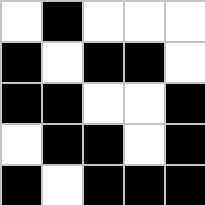[["white", "black", "white", "white", "white"], ["black", "white", "black", "black", "white"], ["black", "black", "white", "white", "black"], ["white", "black", "black", "white", "black"], ["black", "white", "black", "black", "black"]]